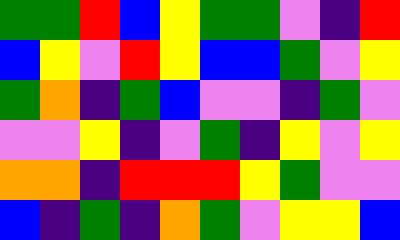[["green", "green", "red", "blue", "yellow", "green", "green", "violet", "indigo", "red"], ["blue", "yellow", "violet", "red", "yellow", "blue", "blue", "green", "violet", "yellow"], ["green", "orange", "indigo", "green", "blue", "violet", "violet", "indigo", "green", "violet"], ["violet", "violet", "yellow", "indigo", "violet", "green", "indigo", "yellow", "violet", "yellow"], ["orange", "orange", "indigo", "red", "red", "red", "yellow", "green", "violet", "violet"], ["blue", "indigo", "green", "indigo", "orange", "green", "violet", "yellow", "yellow", "blue"]]